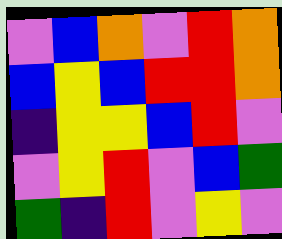[["violet", "blue", "orange", "violet", "red", "orange"], ["blue", "yellow", "blue", "red", "red", "orange"], ["indigo", "yellow", "yellow", "blue", "red", "violet"], ["violet", "yellow", "red", "violet", "blue", "green"], ["green", "indigo", "red", "violet", "yellow", "violet"]]